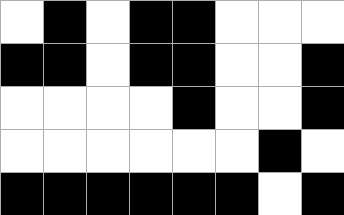[["white", "black", "white", "black", "black", "white", "white", "white"], ["black", "black", "white", "black", "black", "white", "white", "black"], ["white", "white", "white", "white", "black", "white", "white", "black"], ["white", "white", "white", "white", "white", "white", "black", "white"], ["black", "black", "black", "black", "black", "black", "white", "black"]]